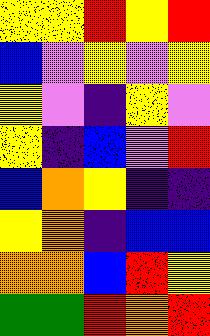[["yellow", "yellow", "red", "yellow", "red"], ["blue", "violet", "yellow", "violet", "yellow"], ["yellow", "violet", "indigo", "yellow", "violet"], ["yellow", "indigo", "blue", "violet", "red"], ["blue", "orange", "yellow", "indigo", "indigo"], ["yellow", "orange", "indigo", "blue", "blue"], ["orange", "orange", "blue", "red", "yellow"], ["green", "green", "red", "orange", "red"]]